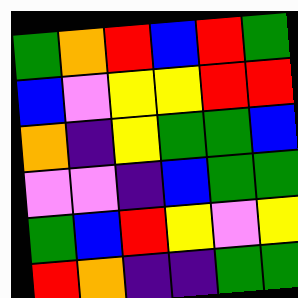[["green", "orange", "red", "blue", "red", "green"], ["blue", "violet", "yellow", "yellow", "red", "red"], ["orange", "indigo", "yellow", "green", "green", "blue"], ["violet", "violet", "indigo", "blue", "green", "green"], ["green", "blue", "red", "yellow", "violet", "yellow"], ["red", "orange", "indigo", "indigo", "green", "green"]]